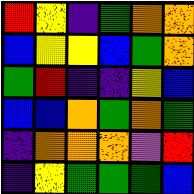[["red", "yellow", "indigo", "green", "orange", "orange"], ["blue", "yellow", "yellow", "blue", "green", "orange"], ["green", "red", "indigo", "indigo", "yellow", "blue"], ["blue", "blue", "orange", "green", "orange", "green"], ["indigo", "orange", "orange", "orange", "violet", "red"], ["indigo", "yellow", "green", "green", "green", "blue"]]